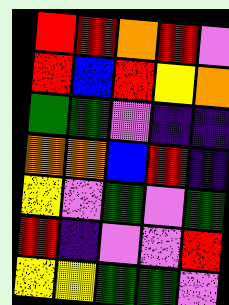[["red", "red", "orange", "red", "violet"], ["red", "blue", "red", "yellow", "orange"], ["green", "green", "violet", "indigo", "indigo"], ["orange", "orange", "blue", "red", "indigo"], ["yellow", "violet", "green", "violet", "green"], ["red", "indigo", "violet", "violet", "red"], ["yellow", "yellow", "green", "green", "violet"]]